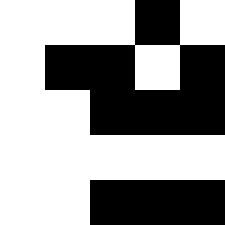[["white", "white", "white", "black", "white"], ["white", "black", "black", "white", "black"], ["white", "white", "black", "black", "black"], ["white", "white", "white", "white", "white"], ["white", "white", "black", "black", "black"]]